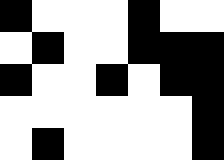[["black", "white", "white", "white", "black", "white", "white"], ["white", "black", "white", "white", "black", "black", "black"], ["black", "white", "white", "black", "white", "black", "black"], ["white", "white", "white", "white", "white", "white", "black"], ["white", "black", "white", "white", "white", "white", "black"]]